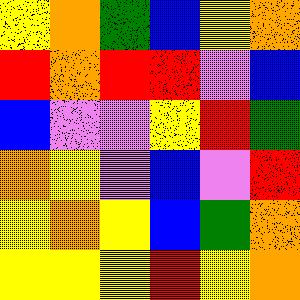[["yellow", "orange", "green", "blue", "yellow", "orange"], ["red", "orange", "red", "red", "violet", "blue"], ["blue", "violet", "violet", "yellow", "red", "green"], ["orange", "yellow", "violet", "blue", "violet", "red"], ["yellow", "orange", "yellow", "blue", "green", "orange"], ["yellow", "yellow", "yellow", "red", "yellow", "orange"]]